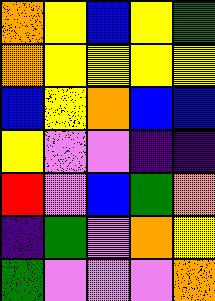[["orange", "yellow", "blue", "yellow", "green"], ["orange", "yellow", "yellow", "yellow", "yellow"], ["blue", "yellow", "orange", "blue", "blue"], ["yellow", "violet", "violet", "indigo", "indigo"], ["red", "violet", "blue", "green", "orange"], ["indigo", "green", "violet", "orange", "yellow"], ["green", "violet", "violet", "violet", "orange"]]